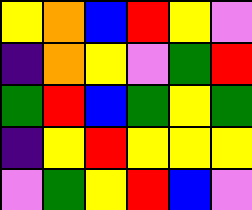[["yellow", "orange", "blue", "red", "yellow", "violet"], ["indigo", "orange", "yellow", "violet", "green", "red"], ["green", "red", "blue", "green", "yellow", "green"], ["indigo", "yellow", "red", "yellow", "yellow", "yellow"], ["violet", "green", "yellow", "red", "blue", "violet"]]